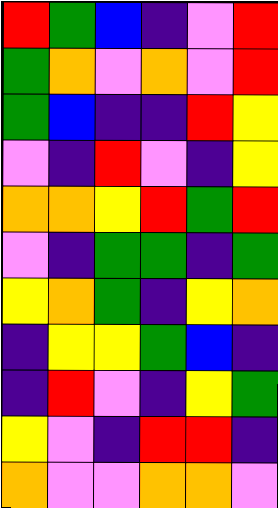[["red", "green", "blue", "indigo", "violet", "red"], ["green", "orange", "violet", "orange", "violet", "red"], ["green", "blue", "indigo", "indigo", "red", "yellow"], ["violet", "indigo", "red", "violet", "indigo", "yellow"], ["orange", "orange", "yellow", "red", "green", "red"], ["violet", "indigo", "green", "green", "indigo", "green"], ["yellow", "orange", "green", "indigo", "yellow", "orange"], ["indigo", "yellow", "yellow", "green", "blue", "indigo"], ["indigo", "red", "violet", "indigo", "yellow", "green"], ["yellow", "violet", "indigo", "red", "red", "indigo"], ["orange", "violet", "violet", "orange", "orange", "violet"]]